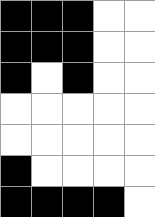[["black", "black", "black", "white", "white"], ["black", "black", "black", "white", "white"], ["black", "white", "black", "white", "white"], ["white", "white", "white", "white", "white"], ["white", "white", "white", "white", "white"], ["black", "white", "white", "white", "white"], ["black", "black", "black", "black", "white"]]